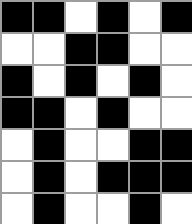[["black", "black", "white", "black", "white", "black"], ["white", "white", "black", "black", "white", "white"], ["black", "white", "black", "white", "black", "white"], ["black", "black", "white", "black", "white", "white"], ["white", "black", "white", "white", "black", "black"], ["white", "black", "white", "black", "black", "black"], ["white", "black", "white", "white", "black", "white"]]